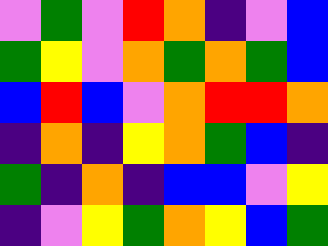[["violet", "green", "violet", "red", "orange", "indigo", "violet", "blue"], ["green", "yellow", "violet", "orange", "green", "orange", "green", "blue"], ["blue", "red", "blue", "violet", "orange", "red", "red", "orange"], ["indigo", "orange", "indigo", "yellow", "orange", "green", "blue", "indigo"], ["green", "indigo", "orange", "indigo", "blue", "blue", "violet", "yellow"], ["indigo", "violet", "yellow", "green", "orange", "yellow", "blue", "green"]]